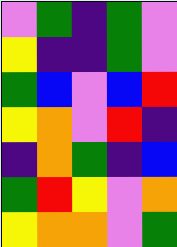[["violet", "green", "indigo", "green", "violet"], ["yellow", "indigo", "indigo", "green", "violet"], ["green", "blue", "violet", "blue", "red"], ["yellow", "orange", "violet", "red", "indigo"], ["indigo", "orange", "green", "indigo", "blue"], ["green", "red", "yellow", "violet", "orange"], ["yellow", "orange", "orange", "violet", "green"]]